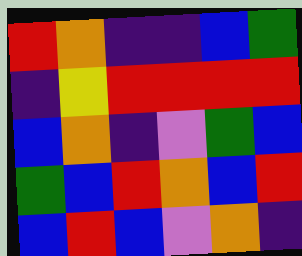[["red", "orange", "indigo", "indigo", "blue", "green"], ["indigo", "yellow", "red", "red", "red", "red"], ["blue", "orange", "indigo", "violet", "green", "blue"], ["green", "blue", "red", "orange", "blue", "red"], ["blue", "red", "blue", "violet", "orange", "indigo"]]